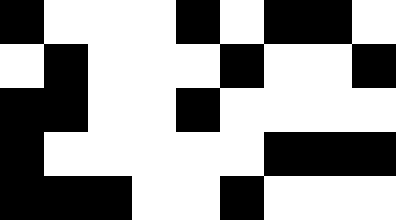[["black", "white", "white", "white", "black", "white", "black", "black", "white"], ["white", "black", "white", "white", "white", "black", "white", "white", "black"], ["black", "black", "white", "white", "black", "white", "white", "white", "white"], ["black", "white", "white", "white", "white", "white", "black", "black", "black"], ["black", "black", "black", "white", "white", "black", "white", "white", "white"]]